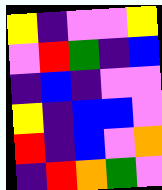[["yellow", "indigo", "violet", "violet", "yellow"], ["violet", "red", "green", "indigo", "blue"], ["indigo", "blue", "indigo", "violet", "violet"], ["yellow", "indigo", "blue", "blue", "violet"], ["red", "indigo", "blue", "violet", "orange"], ["indigo", "red", "orange", "green", "violet"]]